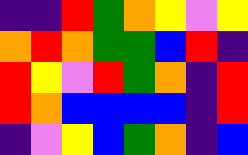[["indigo", "indigo", "red", "green", "orange", "yellow", "violet", "yellow"], ["orange", "red", "orange", "green", "green", "blue", "red", "indigo"], ["red", "yellow", "violet", "red", "green", "orange", "indigo", "red"], ["red", "orange", "blue", "blue", "blue", "blue", "indigo", "red"], ["indigo", "violet", "yellow", "blue", "green", "orange", "indigo", "blue"]]